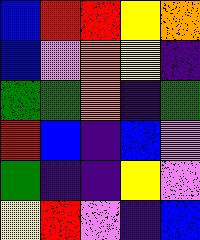[["blue", "red", "red", "yellow", "orange"], ["blue", "violet", "orange", "yellow", "indigo"], ["green", "green", "orange", "indigo", "green"], ["red", "blue", "indigo", "blue", "violet"], ["green", "indigo", "indigo", "yellow", "violet"], ["yellow", "red", "violet", "indigo", "blue"]]